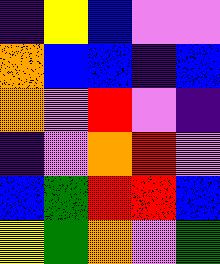[["indigo", "yellow", "blue", "violet", "violet"], ["orange", "blue", "blue", "indigo", "blue"], ["orange", "violet", "red", "violet", "indigo"], ["indigo", "violet", "orange", "red", "violet"], ["blue", "green", "red", "red", "blue"], ["yellow", "green", "orange", "violet", "green"]]